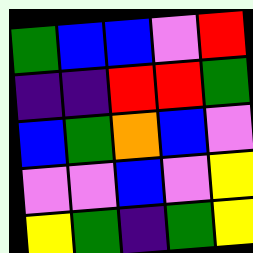[["green", "blue", "blue", "violet", "red"], ["indigo", "indigo", "red", "red", "green"], ["blue", "green", "orange", "blue", "violet"], ["violet", "violet", "blue", "violet", "yellow"], ["yellow", "green", "indigo", "green", "yellow"]]